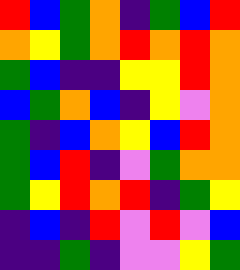[["red", "blue", "green", "orange", "indigo", "green", "blue", "red"], ["orange", "yellow", "green", "orange", "red", "orange", "red", "orange"], ["green", "blue", "indigo", "indigo", "yellow", "yellow", "red", "orange"], ["blue", "green", "orange", "blue", "indigo", "yellow", "violet", "orange"], ["green", "indigo", "blue", "orange", "yellow", "blue", "red", "orange"], ["green", "blue", "red", "indigo", "violet", "green", "orange", "orange"], ["green", "yellow", "red", "orange", "red", "indigo", "green", "yellow"], ["indigo", "blue", "indigo", "red", "violet", "red", "violet", "blue"], ["indigo", "indigo", "green", "indigo", "violet", "violet", "yellow", "green"]]